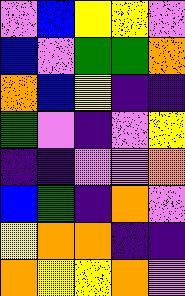[["violet", "blue", "yellow", "yellow", "violet"], ["blue", "violet", "green", "green", "orange"], ["orange", "blue", "yellow", "indigo", "indigo"], ["green", "violet", "indigo", "violet", "yellow"], ["indigo", "indigo", "violet", "violet", "orange"], ["blue", "green", "indigo", "orange", "violet"], ["yellow", "orange", "orange", "indigo", "indigo"], ["orange", "yellow", "yellow", "orange", "violet"]]